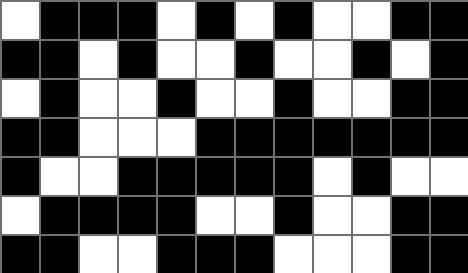[["white", "black", "black", "black", "white", "black", "white", "black", "white", "white", "black", "black"], ["black", "black", "white", "black", "white", "white", "black", "white", "white", "black", "white", "black"], ["white", "black", "white", "white", "black", "white", "white", "black", "white", "white", "black", "black"], ["black", "black", "white", "white", "white", "black", "black", "black", "black", "black", "black", "black"], ["black", "white", "white", "black", "black", "black", "black", "black", "white", "black", "white", "white"], ["white", "black", "black", "black", "black", "white", "white", "black", "white", "white", "black", "black"], ["black", "black", "white", "white", "black", "black", "black", "white", "white", "white", "black", "black"]]